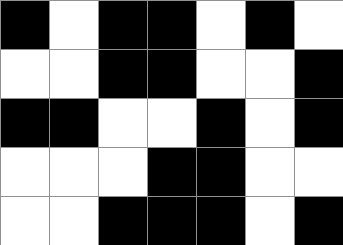[["black", "white", "black", "black", "white", "black", "white"], ["white", "white", "black", "black", "white", "white", "black"], ["black", "black", "white", "white", "black", "white", "black"], ["white", "white", "white", "black", "black", "white", "white"], ["white", "white", "black", "black", "black", "white", "black"]]